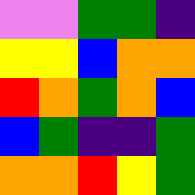[["violet", "violet", "green", "green", "indigo"], ["yellow", "yellow", "blue", "orange", "orange"], ["red", "orange", "green", "orange", "blue"], ["blue", "green", "indigo", "indigo", "green"], ["orange", "orange", "red", "yellow", "green"]]